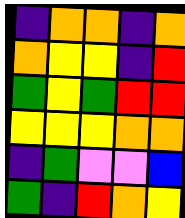[["indigo", "orange", "orange", "indigo", "orange"], ["orange", "yellow", "yellow", "indigo", "red"], ["green", "yellow", "green", "red", "red"], ["yellow", "yellow", "yellow", "orange", "orange"], ["indigo", "green", "violet", "violet", "blue"], ["green", "indigo", "red", "orange", "yellow"]]